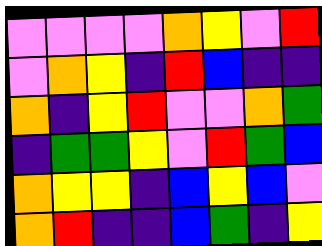[["violet", "violet", "violet", "violet", "orange", "yellow", "violet", "red"], ["violet", "orange", "yellow", "indigo", "red", "blue", "indigo", "indigo"], ["orange", "indigo", "yellow", "red", "violet", "violet", "orange", "green"], ["indigo", "green", "green", "yellow", "violet", "red", "green", "blue"], ["orange", "yellow", "yellow", "indigo", "blue", "yellow", "blue", "violet"], ["orange", "red", "indigo", "indigo", "blue", "green", "indigo", "yellow"]]